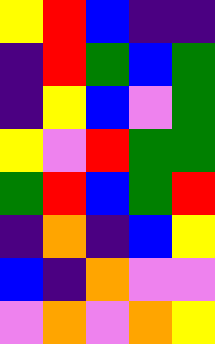[["yellow", "red", "blue", "indigo", "indigo"], ["indigo", "red", "green", "blue", "green"], ["indigo", "yellow", "blue", "violet", "green"], ["yellow", "violet", "red", "green", "green"], ["green", "red", "blue", "green", "red"], ["indigo", "orange", "indigo", "blue", "yellow"], ["blue", "indigo", "orange", "violet", "violet"], ["violet", "orange", "violet", "orange", "yellow"]]